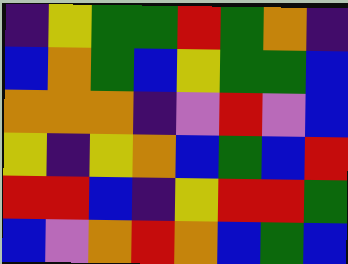[["indigo", "yellow", "green", "green", "red", "green", "orange", "indigo"], ["blue", "orange", "green", "blue", "yellow", "green", "green", "blue"], ["orange", "orange", "orange", "indigo", "violet", "red", "violet", "blue"], ["yellow", "indigo", "yellow", "orange", "blue", "green", "blue", "red"], ["red", "red", "blue", "indigo", "yellow", "red", "red", "green"], ["blue", "violet", "orange", "red", "orange", "blue", "green", "blue"]]